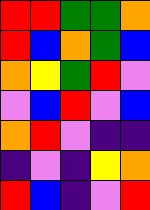[["red", "red", "green", "green", "orange"], ["red", "blue", "orange", "green", "blue"], ["orange", "yellow", "green", "red", "violet"], ["violet", "blue", "red", "violet", "blue"], ["orange", "red", "violet", "indigo", "indigo"], ["indigo", "violet", "indigo", "yellow", "orange"], ["red", "blue", "indigo", "violet", "red"]]